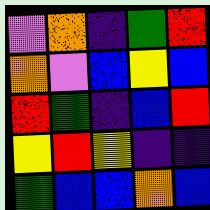[["violet", "orange", "indigo", "green", "red"], ["orange", "violet", "blue", "yellow", "blue"], ["red", "green", "indigo", "blue", "red"], ["yellow", "red", "yellow", "indigo", "indigo"], ["green", "blue", "blue", "orange", "blue"]]